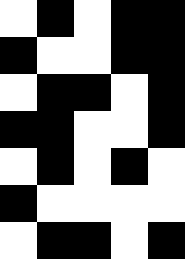[["white", "black", "white", "black", "black"], ["black", "white", "white", "black", "black"], ["white", "black", "black", "white", "black"], ["black", "black", "white", "white", "black"], ["white", "black", "white", "black", "white"], ["black", "white", "white", "white", "white"], ["white", "black", "black", "white", "black"]]